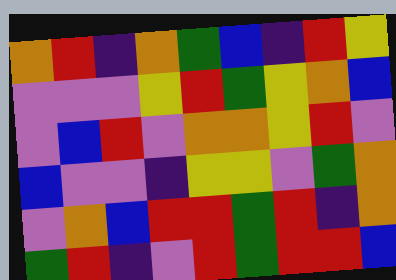[["orange", "red", "indigo", "orange", "green", "blue", "indigo", "red", "yellow"], ["violet", "violet", "violet", "yellow", "red", "green", "yellow", "orange", "blue"], ["violet", "blue", "red", "violet", "orange", "orange", "yellow", "red", "violet"], ["blue", "violet", "violet", "indigo", "yellow", "yellow", "violet", "green", "orange"], ["violet", "orange", "blue", "red", "red", "green", "red", "indigo", "orange"], ["green", "red", "indigo", "violet", "red", "green", "red", "red", "blue"]]